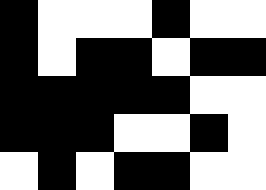[["black", "white", "white", "white", "black", "white", "white"], ["black", "white", "black", "black", "white", "black", "black"], ["black", "black", "black", "black", "black", "white", "white"], ["black", "black", "black", "white", "white", "black", "white"], ["white", "black", "white", "black", "black", "white", "white"]]